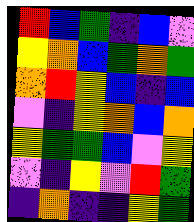[["red", "blue", "green", "indigo", "blue", "violet"], ["yellow", "orange", "blue", "green", "orange", "green"], ["orange", "red", "yellow", "blue", "indigo", "blue"], ["violet", "indigo", "yellow", "orange", "blue", "orange"], ["yellow", "green", "green", "blue", "violet", "yellow"], ["violet", "indigo", "yellow", "violet", "red", "green"], ["indigo", "orange", "indigo", "indigo", "yellow", "green"]]